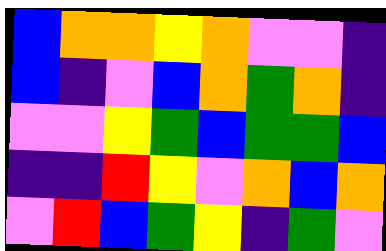[["blue", "orange", "orange", "yellow", "orange", "violet", "violet", "indigo"], ["blue", "indigo", "violet", "blue", "orange", "green", "orange", "indigo"], ["violet", "violet", "yellow", "green", "blue", "green", "green", "blue"], ["indigo", "indigo", "red", "yellow", "violet", "orange", "blue", "orange"], ["violet", "red", "blue", "green", "yellow", "indigo", "green", "violet"]]